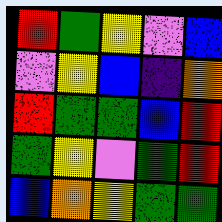[["red", "green", "yellow", "violet", "blue"], ["violet", "yellow", "blue", "indigo", "orange"], ["red", "green", "green", "blue", "red"], ["green", "yellow", "violet", "green", "red"], ["blue", "orange", "yellow", "green", "green"]]